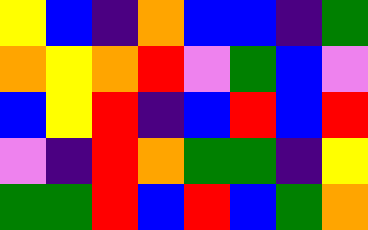[["yellow", "blue", "indigo", "orange", "blue", "blue", "indigo", "green"], ["orange", "yellow", "orange", "red", "violet", "green", "blue", "violet"], ["blue", "yellow", "red", "indigo", "blue", "red", "blue", "red"], ["violet", "indigo", "red", "orange", "green", "green", "indigo", "yellow"], ["green", "green", "red", "blue", "red", "blue", "green", "orange"]]